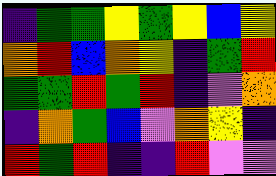[["indigo", "green", "green", "yellow", "green", "yellow", "blue", "yellow"], ["orange", "red", "blue", "orange", "yellow", "indigo", "green", "red"], ["green", "green", "red", "green", "red", "indigo", "violet", "orange"], ["indigo", "orange", "green", "blue", "violet", "orange", "yellow", "indigo"], ["red", "green", "red", "indigo", "indigo", "red", "violet", "violet"]]